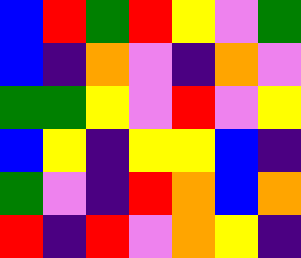[["blue", "red", "green", "red", "yellow", "violet", "green"], ["blue", "indigo", "orange", "violet", "indigo", "orange", "violet"], ["green", "green", "yellow", "violet", "red", "violet", "yellow"], ["blue", "yellow", "indigo", "yellow", "yellow", "blue", "indigo"], ["green", "violet", "indigo", "red", "orange", "blue", "orange"], ["red", "indigo", "red", "violet", "orange", "yellow", "indigo"]]